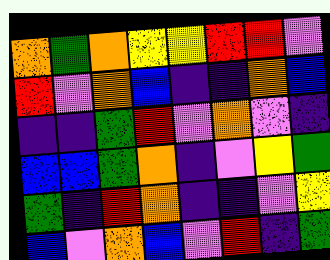[["orange", "green", "orange", "yellow", "yellow", "red", "red", "violet"], ["red", "violet", "orange", "blue", "indigo", "indigo", "orange", "blue"], ["indigo", "indigo", "green", "red", "violet", "orange", "violet", "indigo"], ["blue", "blue", "green", "orange", "indigo", "violet", "yellow", "green"], ["green", "indigo", "red", "orange", "indigo", "indigo", "violet", "yellow"], ["blue", "violet", "orange", "blue", "violet", "red", "indigo", "green"]]